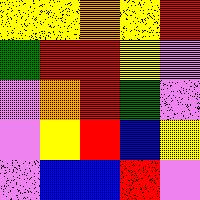[["yellow", "yellow", "orange", "yellow", "red"], ["green", "red", "red", "yellow", "violet"], ["violet", "orange", "red", "green", "violet"], ["violet", "yellow", "red", "blue", "yellow"], ["violet", "blue", "blue", "red", "violet"]]